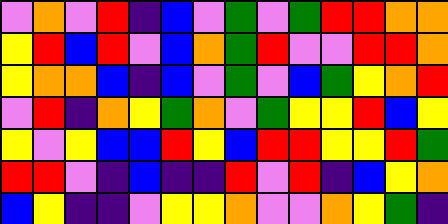[["violet", "orange", "violet", "red", "indigo", "blue", "violet", "green", "violet", "green", "red", "red", "orange", "orange"], ["yellow", "red", "blue", "red", "violet", "blue", "orange", "green", "red", "violet", "violet", "red", "red", "orange"], ["yellow", "orange", "orange", "blue", "indigo", "blue", "violet", "green", "violet", "blue", "green", "yellow", "orange", "red"], ["violet", "red", "indigo", "orange", "yellow", "green", "orange", "violet", "green", "yellow", "yellow", "red", "blue", "yellow"], ["yellow", "violet", "yellow", "blue", "blue", "red", "yellow", "blue", "red", "red", "yellow", "yellow", "red", "green"], ["red", "red", "violet", "indigo", "blue", "indigo", "indigo", "red", "violet", "red", "indigo", "blue", "yellow", "orange"], ["blue", "yellow", "indigo", "indigo", "violet", "yellow", "yellow", "orange", "violet", "violet", "orange", "yellow", "green", "indigo"]]